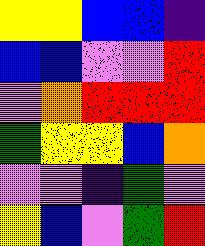[["yellow", "yellow", "blue", "blue", "indigo"], ["blue", "blue", "violet", "violet", "red"], ["violet", "orange", "red", "red", "red"], ["green", "yellow", "yellow", "blue", "orange"], ["violet", "violet", "indigo", "green", "violet"], ["yellow", "blue", "violet", "green", "red"]]